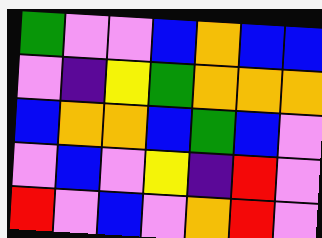[["green", "violet", "violet", "blue", "orange", "blue", "blue"], ["violet", "indigo", "yellow", "green", "orange", "orange", "orange"], ["blue", "orange", "orange", "blue", "green", "blue", "violet"], ["violet", "blue", "violet", "yellow", "indigo", "red", "violet"], ["red", "violet", "blue", "violet", "orange", "red", "violet"]]